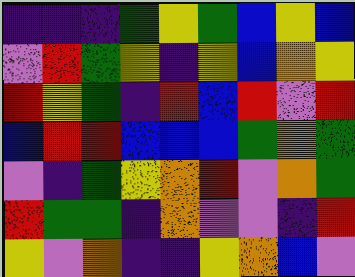[["indigo", "indigo", "indigo", "green", "yellow", "green", "blue", "yellow", "blue"], ["violet", "red", "green", "yellow", "indigo", "yellow", "blue", "orange", "yellow"], ["red", "yellow", "green", "indigo", "red", "blue", "red", "violet", "red"], ["blue", "red", "red", "blue", "blue", "blue", "green", "orange", "green"], ["violet", "indigo", "green", "yellow", "orange", "red", "violet", "orange", "green"], ["red", "green", "green", "indigo", "orange", "violet", "violet", "indigo", "red"], ["yellow", "violet", "orange", "indigo", "indigo", "yellow", "orange", "blue", "violet"]]